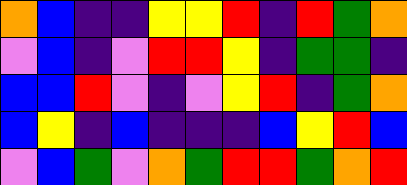[["orange", "blue", "indigo", "indigo", "yellow", "yellow", "red", "indigo", "red", "green", "orange"], ["violet", "blue", "indigo", "violet", "red", "red", "yellow", "indigo", "green", "green", "indigo"], ["blue", "blue", "red", "violet", "indigo", "violet", "yellow", "red", "indigo", "green", "orange"], ["blue", "yellow", "indigo", "blue", "indigo", "indigo", "indigo", "blue", "yellow", "red", "blue"], ["violet", "blue", "green", "violet", "orange", "green", "red", "red", "green", "orange", "red"]]